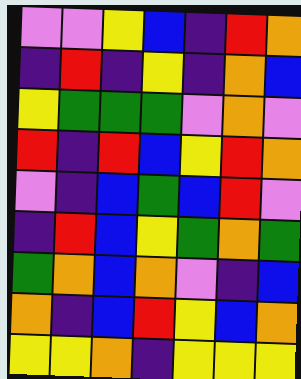[["violet", "violet", "yellow", "blue", "indigo", "red", "orange"], ["indigo", "red", "indigo", "yellow", "indigo", "orange", "blue"], ["yellow", "green", "green", "green", "violet", "orange", "violet"], ["red", "indigo", "red", "blue", "yellow", "red", "orange"], ["violet", "indigo", "blue", "green", "blue", "red", "violet"], ["indigo", "red", "blue", "yellow", "green", "orange", "green"], ["green", "orange", "blue", "orange", "violet", "indigo", "blue"], ["orange", "indigo", "blue", "red", "yellow", "blue", "orange"], ["yellow", "yellow", "orange", "indigo", "yellow", "yellow", "yellow"]]